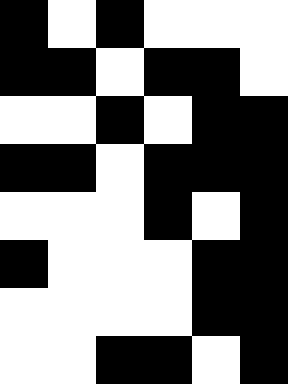[["black", "white", "black", "white", "white", "white"], ["black", "black", "white", "black", "black", "white"], ["white", "white", "black", "white", "black", "black"], ["black", "black", "white", "black", "black", "black"], ["white", "white", "white", "black", "white", "black"], ["black", "white", "white", "white", "black", "black"], ["white", "white", "white", "white", "black", "black"], ["white", "white", "black", "black", "white", "black"]]